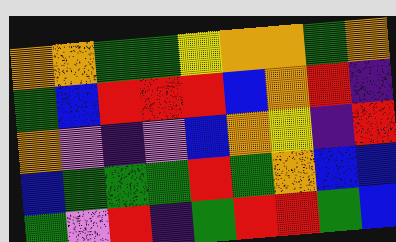[["orange", "orange", "green", "green", "yellow", "orange", "orange", "green", "orange"], ["green", "blue", "red", "red", "red", "blue", "orange", "red", "indigo"], ["orange", "violet", "indigo", "violet", "blue", "orange", "yellow", "indigo", "red"], ["blue", "green", "green", "green", "red", "green", "orange", "blue", "blue"], ["green", "violet", "red", "indigo", "green", "red", "red", "green", "blue"]]